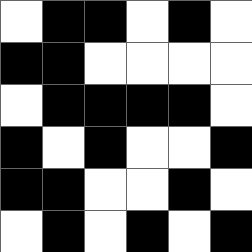[["white", "black", "black", "white", "black", "white"], ["black", "black", "white", "white", "white", "white"], ["white", "black", "black", "black", "black", "white"], ["black", "white", "black", "white", "white", "black"], ["black", "black", "white", "white", "black", "white"], ["white", "black", "white", "black", "white", "black"]]